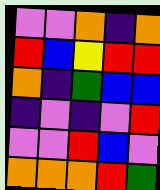[["violet", "violet", "orange", "indigo", "orange"], ["red", "blue", "yellow", "red", "red"], ["orange", "indigo", "green", "blue", "blue"], ["indigo", "violet", "indigo", "violet", "red"], ["violet", "violet", "red", "blue", "violet"], ["orange", "orange", "orange", "red", "green"]]